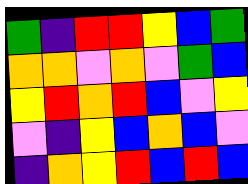[["green", "indigo", "red", "red", "yellow", "blue", "green"], ["orange", "orange", "violet", "orange", "violet", "green", "blue"], ["yellow", "red", "orange", "red", "blue", "violet", "yellow"], ["violet", "indigo", "yellow", "blue", "orange", "blue", "violet"], ["indigo", "orange", "yellow", "red", "blue", "red", "blue"]]